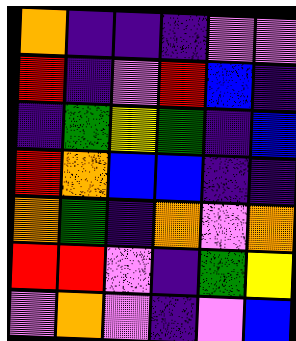[["orange", "indigo", "indigo", "indigo", "violet", "violet"], ["red", "indigo", "violet", "red", "blue", "indigo"], ["indigo", "green", "yellow", "green", "indigo", "blue"], ["red", "orange", "blue", "blue", "indigo", "indigo"], ["orange", "green", "indigo", "orange", "violet", "orange"], ["red", "red", "violet", "indigo", "green", "yellow"], ["violet", "orange", "violet", "indigo", "violet", "blue"]]